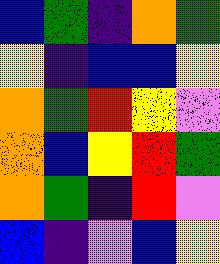[["blue", "green", "indigo", "orange", "green"], ["yellow", "indigo", "blue", "blue", "yellow"], ["orange", "green", "red", "yellow", "violet"], ["orange", "blue", "yellow", "red", "green"], ["orange", "green", "indigo", "red", "violet"], ["blue", "indigo", "violet", "blue", "yellow"]]